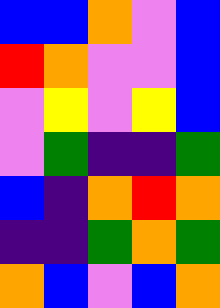[["blue", "blue", "orange", "violet", "blue"], ["red", "orange", "violet", "violet", "blue"], ["violet", "yellow", "violet", "yellow", "blue"], ["violet", "green", "indigo", "indigo", "green"], ["blue", "indigo", "orange", "red", "orange"], ["indigo", "indigo", "green", "orange", "green"], ["orange", "blue", "violet", "blue", "orange"]]